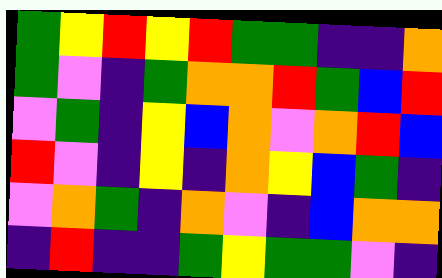[["green", "yellow", "red", "yellow", "red", "green", "green", "indigo", "indigo", "orange"], ["green", "violet", "indigo", "green", "orange", "orange", "red", "green", "blue", "red"], ["violet", "green", "indigo", "yellow", "blue", "orange", "violet", "orange", "red", "blue"], ["red", "violet", "indigo", "yellow", "indigo", "orange", "yellow", "blue", "green", "indigo"], ["violet", "orange", "green", "indigo", "orange", "violet", "indigo", "blue", "orange", "orange"], ["indigo", "red", "indigo", "indigo", "green", "yellow", "green", "green", "violet", "indigo"]]